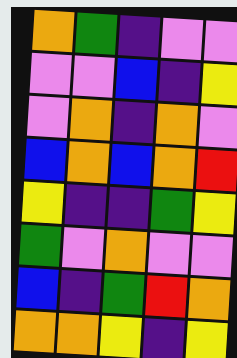[["orange", "green", "indigo", "violet", "violet"], ["violet", "violet", "blue", "indigo", "yellow"], ["violet", "orange", "indigo", "orange", "violet"], ["blue", "orange", "blue", "orange", "red"], ["yellow", "indigo", "indigo", "green", "yellow"], ["green", "violet", "orange", "violet", "violet"], ["blue", "indigo", "green", "red", "orange"], ["orange", "orange", "yellow", "indigo", "yellow"]]